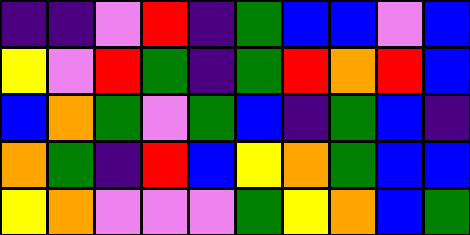[["indigo", "indigo", "violet", "red", "indigo", "green", "blue", "blue", "violet", "blue"], ["yellow", "violet", "red", "green", "indigo", "green", "red", "orange", "red", "blue"], ["blue", "orange", "green", "violet", "green", "blue", "indigo", "green", "blue", "indigo"], ["orange", "green", "indigo", "red", "blue", "yellow", "orange", "green", "blue", "blue"], ["yellow", "orange", "violet", "violet", "violet", "green", "yellow", "orange", "blue", "green"]]